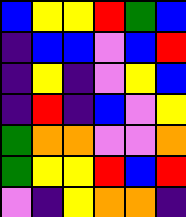[["blue", "yellow", "yellow", "red", "green", "blue"], ["indigo", "blue", "blue", "violet", "blue", "red"], ["indigo", "yellow", "indigo", "violet", "yellow", "blue"], ["indigo", "red", "indigo", "blue", "violet", "yellow"], ["green", "orange", "orange", "violet", "violet", "orange"], ["green", "yellow", "yellow", "red", "blue", "red"], ["violet", "indigo", "yellow", "orange", "orange", "indigo"]]